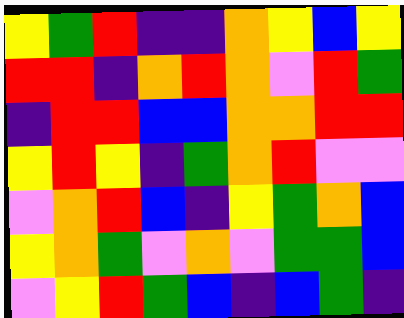[["yellow", "green", "red", "indigo", "indigo", "orange", "yellow", "blue", "yellow"], ["red", "red", "indigo", "orange", "red", "orange", "violet", "red", "green"], ["indigo", "red", "red", "blue", "blue", "orange", "orange", "red", "red"], ["yellow", "red", "yellow", "indigo", "green", "orange", "red", "violet", "violet"], ["violet", "orange", "red", "blue", "indigo", "yellow", "green", "orange", "blue"], ["yellow", "orange", "green", "violet", "orange", "violet", "green", "green", "blue"], ["violet", "yellow", "red", "green", "blue", "indigo", "blue", "green", "indigo"]]